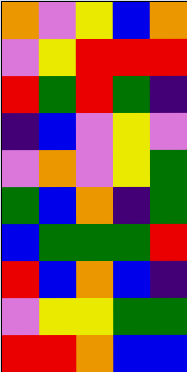[["orange", "violet", "yellow", "blue", "orange"], ["violet", "yellow", "red", "red", "red"], ["red", "green", "red", "green", "indigo"], ["indigo", "blue", "violet", "yellow", "violet"], ["violet", "orange", "violet", "yellow", "green"], ["green", "blue", "orange", "indigo", "green"], ["blue", "green", "green", "green", "red"], ["red", "blue", "orange", "blue", "indigo"], ["violet", "yellow", "yellow", "green", "green"], ["red", "red", "orange", "blue", "blue"]]